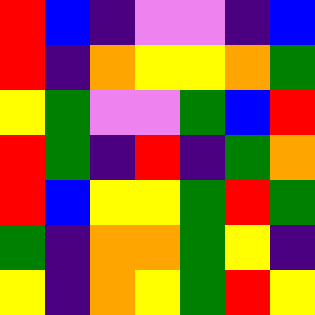[["red", "blue", "indigo", "violet", "violet", "indigo", "blue"], ["red", "indigo", "orange", "yellow", "yellow", "orange", "green"], ["yellow", "green", "violet", "violet", "green", "blue", "red"], ["red", "green", "indigo", "red", "indigo", "green", "orange"], ["red", "blue", "yellow", "yellow", "green", "red", "green"], ["green", "indigo", "orange", "orange", "green", "yellow", "indigo"], ["yellow", "indigo", "orange", "yellow", "green", "red", "yellow"]]